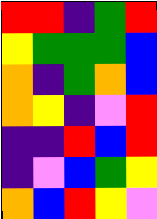[["red", "red", "indigo", "green", "red"], ["yellow", "green", "green", "green", "blue"], ["orange", "indigo", "green", "orange", "blue"], ["orange", "yellow", "indigo", "violet", "red"], ["indigo", "indigo", "red", "blue", "red"], ["indigo", "violet", "blue", "green", "yellow"], ["orange", "blue", "red", "yellow", "violet"]]